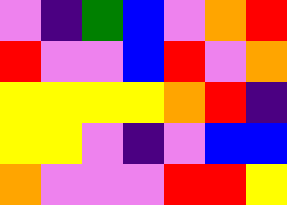[["violet", "indigo", "green", "blue", "violet", "orange", "red"], ["red", "violet", "violet", "blue", "red", "violet", "orange"], ["yellow", "yellow", "yellow", "yellow", "orange", "red", "indigo"], ["yellow", "yellow", "violet", "indigo", "violet", "blue", "blue"], ["orange", "violet", "violet", "violet", "red", "red", "yellow"]]